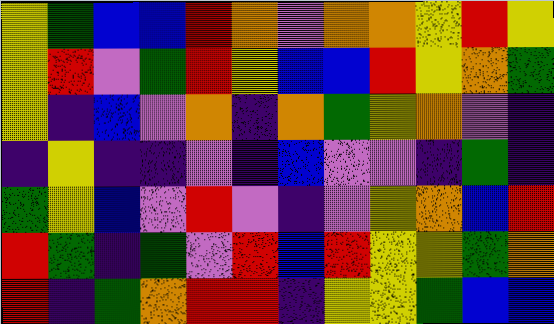[["yellow", "green", "blue", "blue", "red", "orange", "violet", "orange", "orange", "yellow", "red", "yellow"], ["yellow", "red", "violet", "green", "red", "yellow", "blue", "blue", "red", "yellow", "orange", "green"], ["yellow", "indigo", "blue", "violet", "orange", "indigo", "orange", "green", "yellow", "orange", "violet", "indigo"], ["indigo", "yellow", "indigo", "indigo", "violet", "indigo", "blue", "violet", "violet", "indigo", "green", "indigo"], ["green", "yellow", "blue", "violet", "red", "violet", "indigo", "violet", "yellow", "orange", "blue", "red"], ["red", "green", "indigo", "green", "violet", "red", "blue", "red", "yellow", "yellow", "green", "orange"], ["red", "indigo", "green", "orange", "red", "red", "indigo", "yellow", "yellow", "green", "blue", "blue"]]